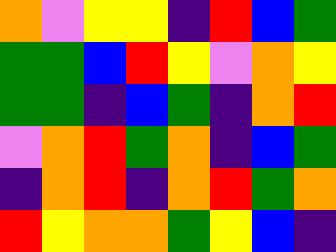[["orange", "violet", "yellow", "yellow", "indigo", "red", "blue", "green"], ["green", "green", "blue", "red", "yellow", "violet", "orange", "yellow"], ["green", "green", "indigo", "blue", "green", "indigo", "orange", "red"], ["violet", "orange", "red", "green", "orange", "indigo", "blue", "green"], ["indigo", "orange", "red", "indigo", "orange", "red", "green", "orange"], ["red", "yellow", "orange", "orange", "green", "yellow", "blue", "indigo"]]